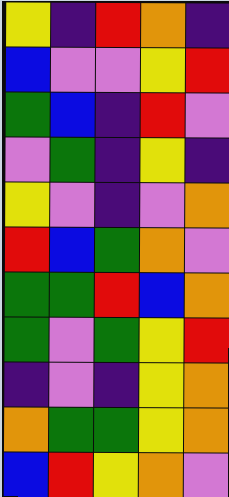[["yellow", "indigo", "red", "orange", "indigo"], ["blue", "violet", "violet", "yellow", "red"], ["green", "blue", "indigo", "red", "violet"], ["violet", "green", "indigo", "yellow", "indigo"], ["yellow", "violet", "indigo", "violet", "orange"], ["red", "blue", "green", "orange", "violet"], ["green", "green", "red", "blue", "orange"], ["green", "violet", "green", "yellow", "red"], ["indigo", "violet", "indigo", "yellow", "orange"], ["orange", "green", "green", "yellow", "orange"], ["blue", "red", "yellow", "orange", "violet"]]